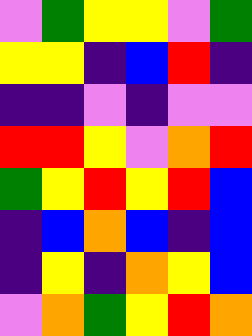[["violet", "green", "yellow", "yellow", "violet", "green"], ["yellow", "yellow", "indigo", "blue", "red", "indigo"], ["indigo", "indigo", "violet", "indigo", "violet", "violet"], ["red", "red", "yellow", "violet", "orange", "red"], ["green", "yellow", "red", "yellow", "red", "blue"], ["indigo", "blue", "orange", "blue", "indigo", "blue"], ["indigo", "yellow", "indigo", "orange", "yellow", "blue"], ["violet", "orange", "green", "yellow", "red", "orange"]]